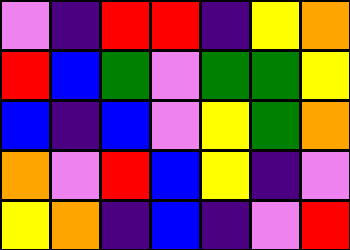[["violet", "indigo", "red", "red", "indigo", "yellow", "orange"], ["red", "blue", "green", "violet", "green", "green", "yellow"], ["blue", "indigo", "blue", "violet", "yellow", "green", "orange"], ["orange", "violet", "red", "blue", "yellow", "indigo", "violet"], ["yellow", "orange", "indigo", "blue", "indigo", "violet", "red"]]